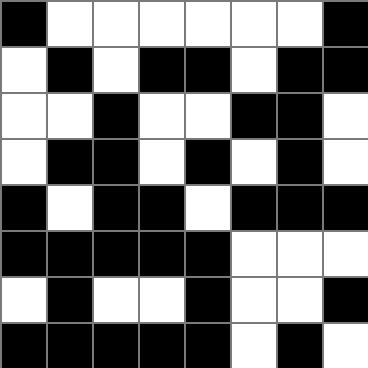[["black", "white", "white", "white", "white", "white", "white", "black"], ["white", "black", "white", "black", "black", "white", "black", "black"], ["white", "white", "black", "white", "white", "black", "black", "white"], ["white", "black", "black", "white", "black", "white", "black", "white"], ["black", "white", "black", "black", "white", "black", "black", "black"], ["black", "black", "black", "black", "black", "white", "white", "white"], ["white", "black", "white", "white", "black", "white", "white", "black"], ["black", "black", "black", "black", "black", "white", "black", "white"]]